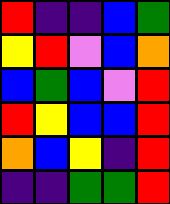[["red", "indigo", "indigo", "blue", "green"], ["yellow", "red", "violet", "blue", "orange"], ["blue", "green", "blue", "violet", "red"], ["red", "yellow", "blue", "blue", "red"], ["orange", "blue", "yellow", "indigo", "red"], ["indigo", "indigo", "green", "green", "red"]]